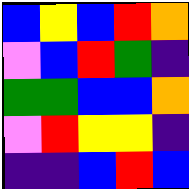[["blue", "yellow", "blue", "red", "orange"], ["violet", "blue", "red", "green", "indigo"], ["green", "green", "blue", "blue", "orange"], ["violet", "red", "yellow", "yellow", "indigo"], ["indigo", "indigo", "blue", "red", "blue"]]